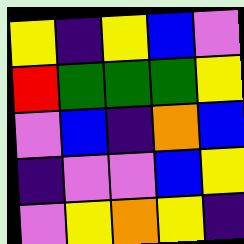[["yellow", "indigo", "yellow", "blue", "violet"], ["red", "green", "green", "green", "yellow"], ["violet", "blue", "indigo", "orange", "blue"], ["indigo", "violet", "violet", "blue", "yellow"], ["violet", "yellow", "orange", "yellow", "indigo"]]